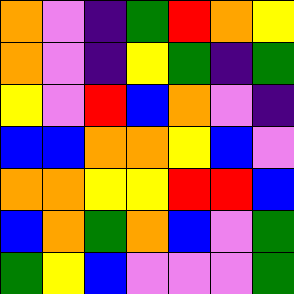[["orange", "violet", "indigo", "green", "red", "orange", "yellow"], ["orange", "violet", "indigo", "yellow", "green", "indigo", "green"], ["yellow", "violet", "red", "blue", "orange", "violet", "indigo"], ["blue", "blue", "orange", "orange", "yellow", "blue", "violet"], ["orange", "orange", "yellow", "yellow", "red", "red", "blue"], ["blue", "orange", "green", "orange", "blue", "violet", "green"], ["green", "yellow", "blue", "violet", "violet", "violet", "green"]]